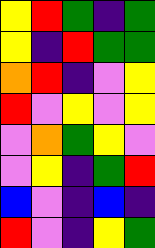[["yellow", "red", "green", "indigo", "green"], ["yellow", "indigo", "red", "green", "green"], ["orange", "red", "indigo", "violet", "yellow"], ["red", "violet", "yellow", "violet", "yellow"], ["violet", "orange", "green", "yellow", "violet"], ["violet", "yellow", "indigo", "green", "red"], ["blue", "violet", "indigo", "blue", "indigo"], ["red", "violet", "indigo", "yellow", "green"]]